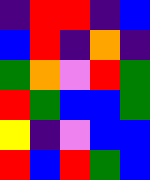[["indigo", "red", "red", "indigo", "blue"], ["blue", "red", "indigo", "orange", "indigo"], ["green", "orange", "violet", "red", "green"], ["red", "green", "blue", "blue", "green"], ["yellow", "indigo", "violet", "blue", "blue"], ["red", "blue", "red", "green", "blue"]]